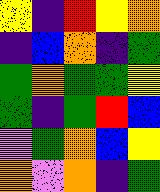[["yellow", "indigo", "red", "yellow", "orange"], ["indigo", "blue", "orange", "indigo", "green"], ["green", "orange", "green", "green", "yellow"], ["green", "indigo", "green", "red", "blue"], ["violet", "green", "orange", "blue", "yellow"], ["orange", "violet", "orange", "indigo", "green"]]